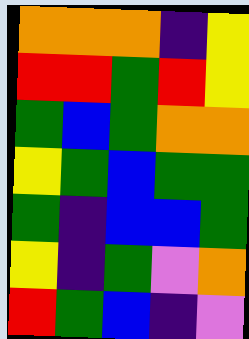[["orange", "orange", "orange", "indigo", "yellow"], ["red", "red", "green", "red", "yellow"], ["green", "blue", "green", "orange", "orange"], ["yellow", "green", "blue", "green", "green"], ["green", "indigo", "blue", "blue", "green"], ["yellow", "indigo", "green", "violet", "orange"], ["red", "green", "blue", "indigo", "violet"]]